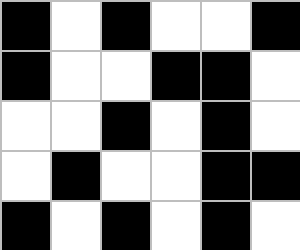[["black", "white", "black", "white", "white", "black"], ["black", "white", "white", "black", "black", "white"], ["white", "white", "black", "white", "black", "white"], ["white", "black", "white", "white", "black", "black"], ["black", "white", "black", "white", "black", "white"]]